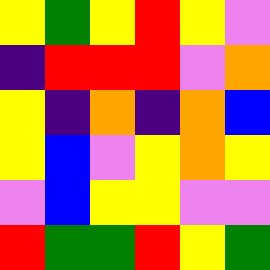[["yellow", "green", "yellow", "red", "yellow", "violet"], ["indigo", "red", "red", "red", "violet", "orange"], ["yellow", "indigo", "orange", "indigo", "orange", "blue"], ["yellow", "blue", "violet", "yellow", "orange", "yellow"], ["violet", "blue", "yellow", "yellow", "violet", "violet"], ["red", "green", "green", "red", "yellow", "green"]]